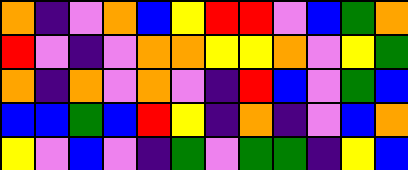[["orange", "indigo", "violet", "orange", "blue", "yellow", "red", "red", "violet", "blue", "green", "orange"], ["red", "violet", "indigo", "violet", "orange", "orange", "yellow", "yellow", "orange", "violet", "yellow", "green"], ["orange", "indigo", "orange", "violet", "orange", "violet", "indigo", "red", "blue", "violet", "green", "blue"], ["blue", "blue", "green", "blue", "red", "yellow", "indigo", "orange", "indigo", "violet", "blue", "orange"], ["yellow", "violet", "blue", "violet", "indigo", "green", "violet", "green", "green", "indigo", "yellow", "blue"]]